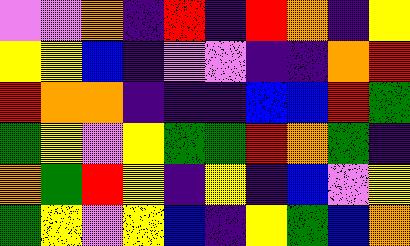[["violet", "violet", "orange", "indigo", "red", "indigo", "red", "orange", "indigo", "yellow"], ["yellow", "yellow", "blue", "indigo", "violet", "violet", "indigo", "indigo", "orange", "red"], ["red", "orange", "orange", "indigo", "indigo", "indigo", "blue", "blue", "red", "green"], ["green", "yellow", "violet", "yellow", "green", "green", "red", "orange", "green", "indigo"], ["orange", "green", "red", "yellow", "indigo", "yellow", "indigo", "blue", "violet", "yellow"], ["green", "yellow", "violet", "yellow", "blue", "indigo", "yellow", "green", "blue", "orange"]]